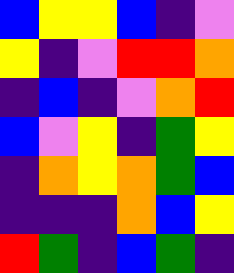[["blue", "yellow", "yellow", "blue", "indigo", "violet"], ["yellow", "indigo", "violet", "red", "red", "orange"], ["indigo", "blue", "indigo", "violet", "orange", "red"], ["blue", "violet", "yellow", "indigo", "green", "yellow"], ["indigo", "orange", "yellow", "orange", "green", "blue"], ["indigo", "indigo", "indigo", "orange", "blue", "yellow"], ["red", "green", "indigo", "blue", "green", "indigo"]]